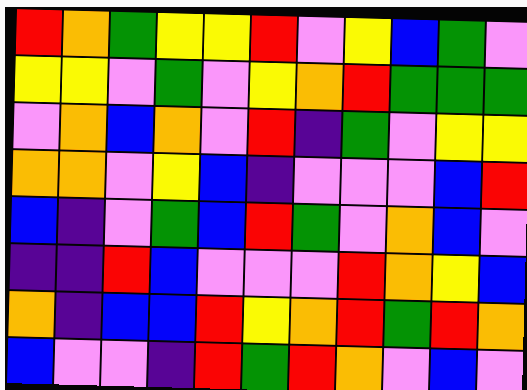[["red", "orange", "green", "yellow", "yellow", "red", "violet", "yellow", "blue", "green", "violet"], ["yellow", "yellow", "violet", "green", "violet", "yellow", "orange", "red", "green", "green", "green"], ["violet", "orange", "blue", "orange", "violet", "red", "indigo", "green", "violet", "yellow", "yellow"], ["orange", "orange", "violet", "yellow", "blue", "indigo", "violet", "violet", "violet", "blue", "red"], ["blue", "indigo", "violet", "green", "blue", "red", "green", "violet", "orange", "blue", "violet"], ["indigo", "indigo", "red", "blue", "violet", "violet", "violet", "red", "orange", "yellow", "blue"], ["orange", "indigo", "blue", "blue", "red", "yellow", "orange", "red", "green", "red", "orange"], ["blue", "violet", "violet", "indigo", "red", "green", "red", "orange", "violet", "blue", "violet"]]